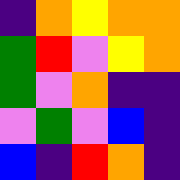[["indigo", "orange", "yellow", "orange", "orange"], ["green", "red", "violet", "yellow", "orange"], ["green", "violet", "orange", "indigo", "indigo"], ["violet", "green", "violet", "blue", "indigo"], ["blue", "indigo", "red", "orange", "indigo"]]